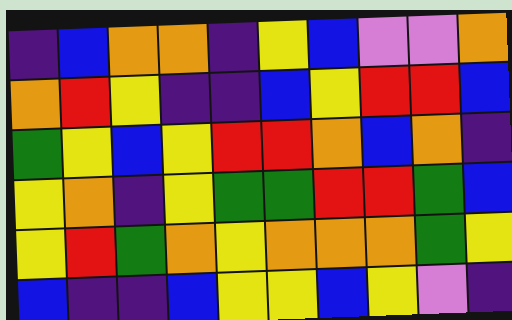[["indigo", "blue", "orange", "orange", "indigo", "yellow", "blue", "violet", "violet", "orange"], ["orange", "red", "yellow", "indigo", "indigo", "blue", "yellow", "red", "red", "blue"], ["green", "yellow", "blue", "yellow", "red", "red", "orange", "blue", "orange", "indigo"], ["yellow", "orange", "indigo", "yellow", "green", "green", "red", "red", "green", "blue"], ["yellow", "red", "green", "orange", "yellow", "orange", "orange", "orange", "green", "yellow"], ["blue", "indigo", "indigo", "blue", "yellow", "yellow", "blue", "yellow", "violet", "indigo"]]